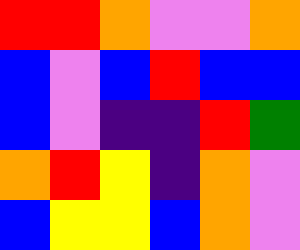[["red", "red", "orange", "violet", "violet", "orange"], ["blue", "violet", "blue", "red", "blue", "blue"], ["blue", "violet", "indigo", "indigo", "red", "green"], ["orange", "red", "yellow", "indigo", "orange", "violet"], ["blue", "yellow", "yellow", "blue", "orange", "violet"]]